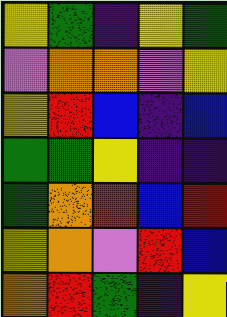[["yellow", "green", "indigo", "yellow", "green"], ["violet", "orange", "orange", "violet", "yellow"], ["yellow", "red", "blue", "indigo", "blue"], ["green", "green", "yellow", "indigo", "indigo"], ["green", "orange", "red", "blue", "red"], ["yellow", "orange", "violet", "red", "blue"], ["orange", "red", "green", "indigo", "yellow"]]